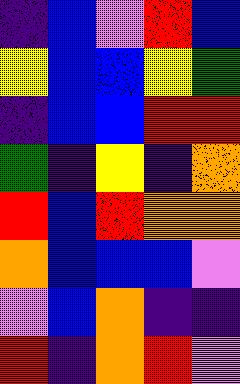[["indigo", "blue", "violet", "red", "blue"], ["yellow", "blue", "blue", "yellow", "green"], ["indigo", "blue", "blue", "red", "red"], ["green", "indigo", "yellow", "indigo", "orange"], ["red", "blue", "red", "orange", "orange"], ["orange", "blue", "blue", "blue", "violet"], ["violet", "blue", "orange", "indigo", "indigo"], ["red", "indigo", "orange", "red", "violet"]]